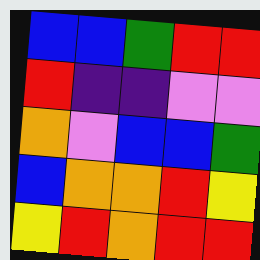[["blue", "blue", "green", "red", "red"], ["red", "indigo", "indigo", "violet", "violet"], ["orange", "violet", "blue", "blue", "green"], ["blue", "orange", "orange", "red", "yellow"], ["yellow", "red", "orange", "red", "red"]]